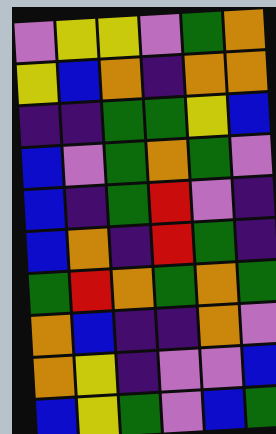[["violet", "yellow", "yellow", "violet", "green", "orange"], ["yellow", "blue", "orange", "indigo", "orange", "orange"], ["indigo", "indigo", "green", "green", "yellow", "blue"], ["blue", "violet", "green", "orange", "green", "violet"], ["blue", "indigo", "green", "red", "violet", "indigo"], ["blue", "orange", "indigo", "red", "green", "indigo"], ["green", "red", "orange", "green", "orange", "green"], ["orange", "blue", "indigo", "indigo", "orange", "violet"], ["orange", "yellow", "indigo", "violet", "violet", "blue"], ["blue", "yellow", "green", "violet", "blue", "green"]]